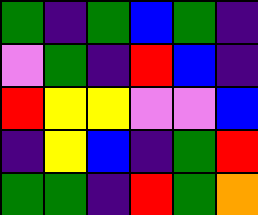[["green", "indigo", "green", "blue", "green", "indigo"], ["violet", "green", "indigo", "red", "blue", "indigo"], ["red", "yellow", "yellow", "violet", "violet", "blue"], ["indigo", "yellow", "blue", "indigo", "green", "red"], ["green", "green", "indigo", "red", "green", "orange"]]